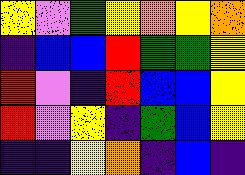[["yellow", "violet", "green", "yellow", "orange", "yellow", "orange"], ["indigo", "blue", "blue", "red", "green", "green", "yellow"], ["red", "violet", "indigo", "red", "blue", "blue", "yellow"], ["red", "violet", "yellow", "indigo", "green", "blue", "yellow"], ["indigo", "indigo", "yellow", "orange", "indigo", "blue", "indigo"]]